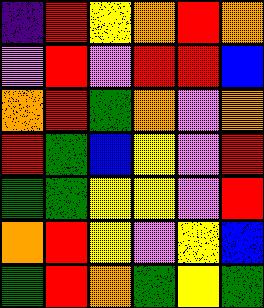[["indigo", "red", "yellow", "orange", "red", "orange"], ["violet", "red", "violet", "red", "red", "blue"], ["orange", "red", "green", "orange", "violet", "orange"], ["red", "green", "blue", "yellow", "violet", "red"], ["green", "green", "yellow", "yellow", "violet", "red"], ["orange", "red", "yellow", "violet", "yellow", "blue"], ["green", "red", "orange", "green", "yellow", "green"]]